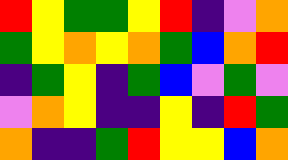[["red", "yellow", "green", "green", "yellow", "red", "indigo", "violet", "orange"], ["green", "yellow", "orange", "yellow", "orange", "green", "blue", "orange", "red"], ["indigo", "green", "yellow", "indigo", "green", "blue", "violet", "green", "violet"], ["violet", "orange", "yellow", "indigo", "indigo", "yellow", "indigo", "red", "green"], ["orange", "indigo", "indigo", "green", "red", "yellow", "yellow", "blue", "orange"]]